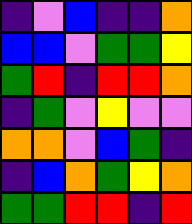[["indigo", "violet", "blue", "indigo", "indigo", "orange"], ["blue", "blue", "violet", "green", "green", "yellow"], ["green", "red", "indigo", "red", "red", "orange"], ["indigo", "green", "violet", "yellow", "violet", "violet"], ["orange", "orange", "violet", "blue", "green", "indigo"], ["indigo", "blue", "orange", "green", "yellow", "orange"], ["green", "green", "red", "red", "indigo", "red"]]